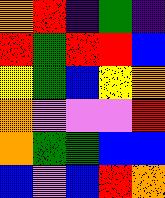[["orange", "red", "indigo", "green", "indigo"], ["red", "green", "red", "red", "blue"], ["yellow", "green", "blue", "yellow", "orange"], ["orange", "violet", "violet", "violet", "red"], ["orange", "green", "green", "blue", "blue"], ["blue", "violet", "blue", "red", "orange"]]